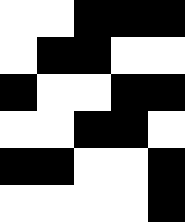[["white", "white", "black", "black", "black"], ["white", "black", "black", "white", "white"], ["black", "white", "white", "black", "black"], ["white", "white", "black", "black", "white"], ["black", "black", "white", "white", "black"], ["white", "white", "white", "white", "black"]]